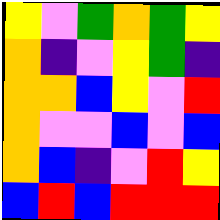[["yellow", "violet", "green", "orange", "green", "yellow"], ["orange", "indigo", "violet", "yellow", "green", "indigo"], ["orange", "orange", "blue", "yellow", "violet", "red"], ["orange", "violet", "violet", "blue", "violet", "blue"], ["orange", "blue", "indigo", "violet", "red", "yellow"], ["blue", "red", "blue", "red", "red", "red"]]